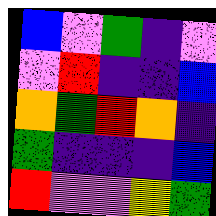[["blue", "violet", "green", "indigo", "violet"], ["violet", "red", "indigo", "indigo", "blue"], ["orange", "green", "red", "orange", "indigo"], ["green", "indigo", "indigo", "indigo", "blue"], ["red", "violet", "violet", "yellow", "green"]]